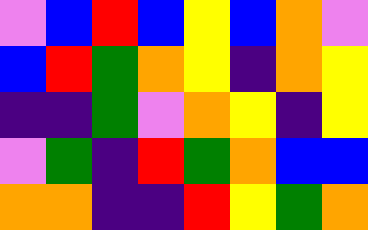[["violet", "blue", "red", "blue", "yellow", "blue", "orange", "violet"], ["blue", "red", "green", "orange", "yellow", "indigo", "orange", "yellow"], ["indigo", "indigo", "green", "violet", "orange", "yellow", "indigo", "yellow"], ["violet", "green", "indigo", "red", "green", "orange", "blue", "blue"], ["orange", "orange", "indigo", "indigo", "red", "yellow", "green", "orange"]]